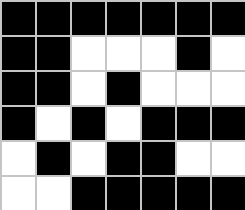[["black", "black", "black", "black", "black", "black", "black"], ["black", "black", "white", "white", "white", "black", "white"], ["black", "black", "white", "black", "white", "white", "white"], ["black", "white", "black", "white", "black", "black", "black"], ["white", "black", "white", "black", "black", "white", "white"], ["white", "white", "black", "black", "black", "black", "black"]]